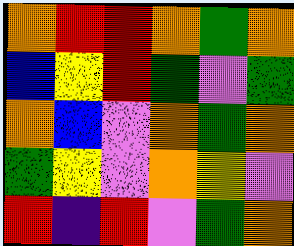[["orange", "red", "red", "orange", "green", "orange"], ["blue", "yellow", "red", "green", "violet", "green"], ["orange", "blue", "violet", "orange", "green", "orange"], ["green", "yellow", "violet", "orange", "yellow", "violet"], ["red", "indigo", "red", "violet", "green", "orange"]]